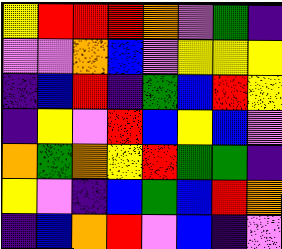[["yellow", "red", "red", "red", "orange", "violet", "green", "indigo"], ["violet", "violet", "orange", "blue", "violet", "yellow", "yellow", "yellow"], ["indigo", "blue", "red", "indigo", "green", "blue", "red", "yellow"], ["indigo", "yellow", "violet", "red", "blue", "yellow", "blue", "violet"], ["orange", "green", "orange", "yellow", "red", "green", "green", "indigo"], ["yellow", "violet", "indigo", "blue", "green", "blue", "red", "orange"], ["indigo", "blue", "orange", "red", "violet", "blue", "indigo", "violet"]]